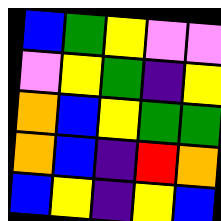[["blue", "green", "yellow", "violet", "violet"], ["violet", "yellow", "green", "indigo", "yellow"], ["orange", "blue", "yellow", "green", "green"], ["orange", "blue", "indigo", "red", "orange"], ["blue", "yellow", "indigo", "yellow", "blue"]]